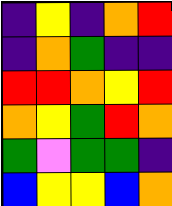[["indigo", "yellow", "indigo", "orange", "red"], ["indigo", "orange", "green", "indigo", "indigo"], ["red", "red", "orange", "yellow", "red"], ["orange", "yellow", "green", "red", "orange"], ["green", "violet", "green", "green", "indigo"], ["blue", "yellow", "yellow", "blue", "orange"]]